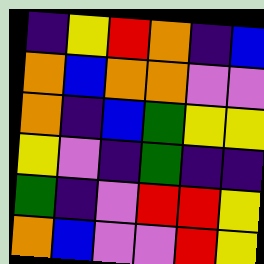[["indigo", "yellow", "red", "orange", "indigo", "blue"], ["orange", "blue", "orange", "orange", "violet", "violet"], ["orange", "indigo", "blue", "green", "yellow", "yellow"], ["yellow", "violet", "indigo", "green", "indigo", "indigo"], ["green", "indigo", "violet", "red", "red", "yellow"], ["orange", "blue", "violet", "violet", "red", "yellow"]]